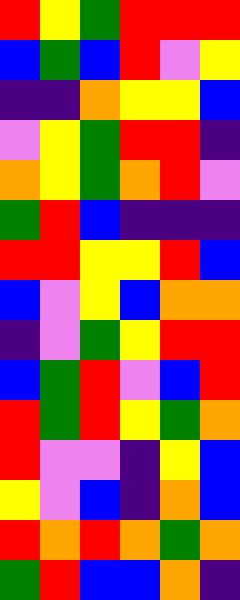[["red", "yellow", "green", "red", "red", "red"], ["blue", "green", "blue", "red", "violet", "yellow"], ["indigo", "indigo", "orange", "yellow", "yellow", "blue"], ["violet", "yellow", "green", "red", "red", "indigo"], ["orange", "yellow", "green", "orange", "red", "violet"], ["green", "red", "blue", "indigo", "indigo", "indigo"], ["red", "red", "yellow", "yellow", "red", "blue"], ["blue", "violet", "yellow", "blue", "orange", "orange"], ["indigo", "violet", "green", "yellow", "red", "red"], ["blue", "green", "red", "violet", "blue", "red"], ["red", "green", "red", "yellow", "green", "orange"], ["red", "violet", "violet", "indigo", "yellow", "blue"], ["yellow", "violet", "blue", "indigo", "orange", "blue"], ["red", "orange", "red", "orange", "green", "orange"], ["green", "red", "blue", "blue", "orange", "indigo"]]